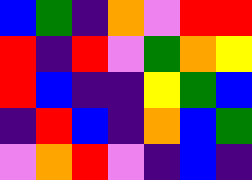[["blue", "green", "indigo", "orange", "violet", "red", "red"], ["red", "indigo", "red", "violet", "green", "orange", "yellow"], ["red", "blue", "indigo", "indigo", "yellow", "green", "blue"], ["indigo", "red", "blue", "indigo", "orange", "blue", "green"], ["violet", "orange", "red", "violet", "indigo", "blue", "indigo"]]